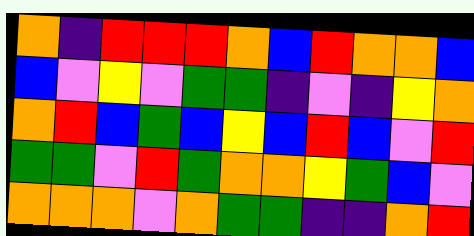[["orange", "indigo", "red", "red", "red", "orange", "blue", "red", "orange", "orange", "blue"], ["blue", "violet", "yellow", "violet", "green", "green", "indigo", "violet", "indigo", "yellow", "orange"], ["orange", "red", "blue", "green", "blue", "yellow", "blue", "red", "blue", "violet", "red"], ["green", "green", "violet", "red", "green", "orange", "orange", "yellow", "green", "blue", "violet"], ["orange", "orange", "orange", "violet", "orange", "green", "green", "indigo", "indigo", "orange", "red"]]